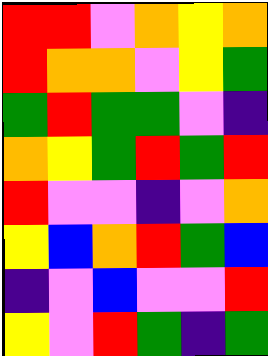[["red", "red", "violet", "orange", "yellow", "orange"], ["red", "orange", "orange", "violet", "yellow", "green"], ["green", "red", "green", "green", "violet", "indigo"], ["orange", "yellow", "green", "red", "green", "red"], ["red", "violet", "violet", "indigo", "violet", "orange"], ["yellow", "blue", "orange", "red", "green", "blue"], ["indigo", "violet", "blue", "violet", "violet", "red"], ["yellow", "violet", "red", "green", "indigo", "green"]]